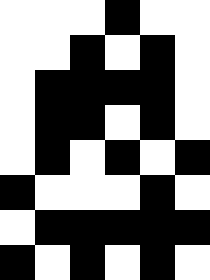[["white", "white", "white", "black", "white", "white"], ["white", "white", "black", "white", "black", "white"], ["white", "black", "black", "black", "black", "white"], ["white", "black", "black", "white", "black", "white"], ["white", "black", "white", "black", "white", "black"], ["black", "white", "white", "white", "black", "white"], ["white", "black", "black", "black", "black", "black"], ["black", "white", "black", "white", "black", "white"]]